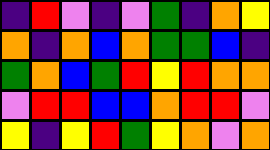[["indigo", "red", "violet", "indigo", "violet", "green", "indigo", "orange", "yellow"], ["orange", "indigo", "orange", "blue", "orange", "green", "green", "blue", "indigo"], ["green", "orange", "blue", "green", "red", "yellow", "red", "orange", "orange"], ["violet", "red", "red", "blue", "blue", "orange", "red", "red", "violet"], ["yellow", "indigo", "yellow", "red", "green", "yellow", "orange", "violet", "orange"]]